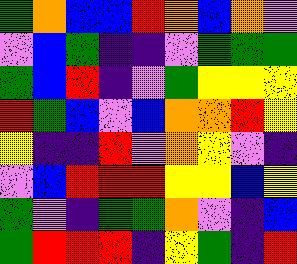[["green", "orange", "blue", "blue", "red", "orange", "blue", "orange", "violet"], ["violet", "blue", "green", "indigo", "indigo", "violet", "green", "green", "green"], ["green", "blue", "red", "indigo", "violet", "green", "yellow", "yellow", "yellow"], ["red", "green", "blue", "violet", "blue", "orange", "orange", "red", "yellow"], ["yellow", "indigo", "indigo", "red", "violet", "orange", "yellow", "violet", "indigo"], ["violet", "blue", "red", "red", "red", "yellow", "yellow", "blue", "yellow"], ["green", "violet", "indigo", "green", "green", "orange", "violet", "indigo", "blue"], ["green", "red", "red", "red", "indigo", "yellow", "green", "indigo", "red"]]